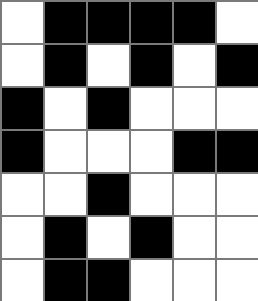[["white", "black", "black", "black", "black", "white"], ["white", "black", "white", "black", "white", "black"], ["black", "white", "black", "white", "white", "white"], ["black", "white", "white", "white", "black", "black"], ["white", "white", "black", "white", "white", "white"], ["white", "black", "white", "black", "white", "white"], ["white", "black", "black", "white", "white", "white"]]